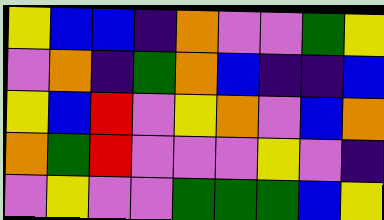[["yellow", "blue", "blue", "indigo", "orange", "violet", "violet", "green", "yellow"], ["violet", "orange", "indigo", "green", "orange", "blue", "indigo", "indigo", "blue"], ["yellow", "blue", "red", "violet", "yellow", "orange", "violet", "blue", "orange"], ["orange", "green", "red", "violet", "violet", "violet", "yellow", "violet", "indigo"], ["violet", "yellow", "violet", "violet", "green", "green", "green", "blue", "yellow"]]